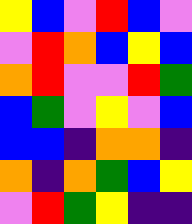[["yellow", "blue", "violet", "red", "blue", "violet"], ["violet", "red", "orange", "blue", "yellow", "blue"], ["orange", "red", "violet", "violet", "red", "green"], ["blue", "green", "violet", "yellow", "violet", "blue"], ["blue", "blue", "indigo", "orange", "orange", "indigo"], ["orange", "indigo", "orange", "green", "blue", "yellow"], ["violet", "red", "green", "yellow", "indigo", "indigo"]]